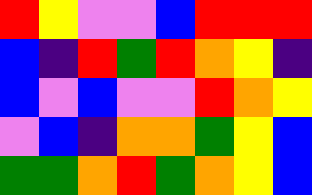[["red", "yellow", "violet", "violet", "blue", "red", "red", "red"], ["blue", "indigo", "red", "green", "red", "orange", "yellow", "indigo"], ["blue", "violet", "blue", "violet", "violet", "red", "orange", "yellow"], ["violet", "blue", "indigo", "orange", "orange", "green", "yellow", "blue"], ["green", "green", "orange", "red", "green", "orange", "yellow", "blue"]]